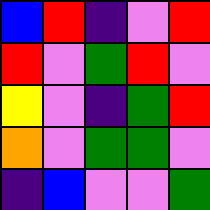[["blue", "red", "indigo", "violet", "red"], ["red", "violet", "green", "red", "violet"], ["yellow", "violet", "indigo", "green", "red"], ["orange", "violet", "green", "green", "violet"], ["indigo", "blue", "violet", "violet", "green"]]